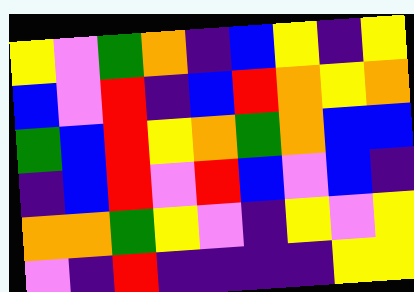[["yellow", "violet", "green", "orange", "indigo", "blue", "yellow", "indigo", "yellow"], ["blue", "violet", "red", "indigo", "blue", "red", "orange", "yellow", "orange"], ["green", "blue", "red", "yellow", "orange", "green", "orange", "blue", "blue"], ["indigo", "blue", "red", "violet", "red", "blue", "violet", "blue", "indigo"], ["orange", "orange", "green", "yellow", "violet", "indigo", "yellow", "violet", "yellow"], ["violet", "indigo", "red", "indigo", "indigo", "indigo", "indigo", "yellow", "yellow"]]